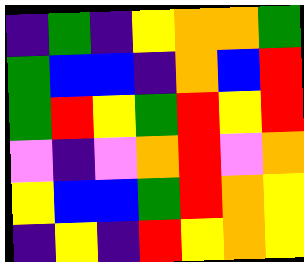[["indigo", "green", "indigo", "yellow", "orange", "orange", "green"], ["green", "blue", "blue", "indigo", "orange", "blue", "red"], ["green", "red", "yellow", "green", "red", "yellow", "red"], ["violet", "indigo", "violet", "orange", "red", "violet", "orange"], ["yellow", "blue", "blue", "green", "red", "orange", "yellow"], ["indigo", "yellow", "indigo", "red", "yellow", "orange", "yellow"]]